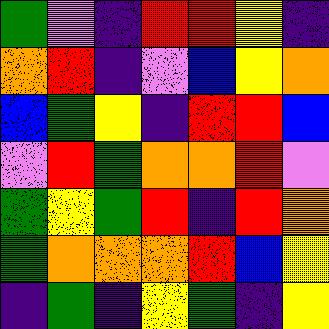[["green", "violet", "indigo", "red", "red", "yellow", "indigo"], ["orange", "red", "indigo", "violet", "blue", "yellow", "orange"], ["blue", "green", "yellow", "indigo", "red", "red", "blue"], ["violet", "red", "green", "orange", "orange", "red", "violet"], ["green", "yellow", "green", "red", "indigo", "red", "orange"], ["green", "orange", "orange", "orange", "red", "blue", "yellow"], ["indigo", "green", "indigo", "yellow", "green", "indigo", "yellow"]]